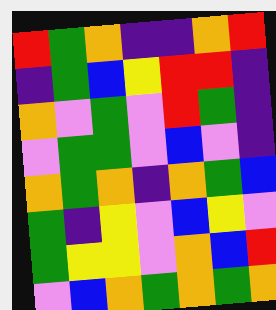[["red", "green", "orange", "indigo", "indigo", "orange", "red"], ["indigo", "green", "blue", "yellow", "red", "red", "indigo"], ["orange", "violet", "green", "violet", "red", "green", "indigo"], ["violet", "green", "green", "violet", "blue", "violet", "indigo"], ["orange", "green", "orange", "indigo", "orange", "green", "blue"], ["green", "indigo", "yellow", "violet", "blue", "yellow", "violet"], ["green", "yellow", "yellow", "violet", "orange", "blue", "red"], ["violet", "blue", "orange", "green", "orange", "green", "orange"]]